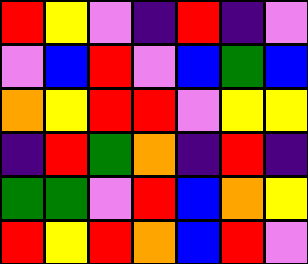[["red", "yellow", "violet", "indigo", "red", "indigo", "violet"], ["violet", "blue", "red", "violet", "blue", "green", "blue"], ["orange", "yellow", "red", "red", "violet", "yellow", "yellow"], ["indigo", "red", "green", "orange", "indigo", "red", "indigo"], ["green", "green", "violet", "red", "blue", "orange", "yellow"], ["red", "yellow", "red", "orange", "blue", "red", "violet"]]